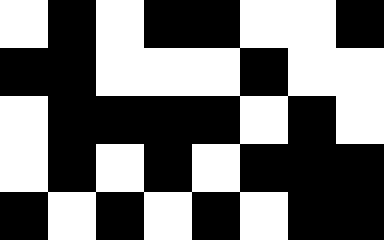[["white", "black", "white", "black", "black", "white", "white", "black"], ["black", "black", "white", "white", "white", "black", "white", "white"], ["white", "black", "black", "black", "black", "white", "black", "white"], ["white", "black", "white", "black", "white", "black", "black", "black"], ["black", "white", "black", "white", "black", "white", "black", "black"]]